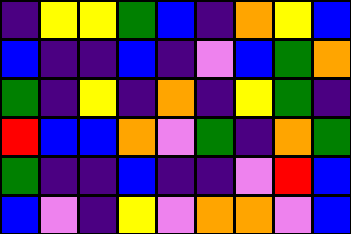[["indigo", "yellow", "yellow", "green", "blue", "indigo", "orange", "yellow", "blue"], ["blue", "indigo", "indigo", "blue", "indigo", "violet", "blue", "green", "orange"], ["green", "indigo", "yellow", "indigo", "orange", "indigo", "yellow", "green", "indigo"], ["red", "blue", "blue", "orange", "violet", "green", "indigo", "orange", "green"], ["green", "indigo", "indigo", "blue", "indigo", "indigo", "violet", "red", "blue"], ["blue", "violet", "indigo", "yellow", "violet", "orange", "orange", "violet", "blue"]]